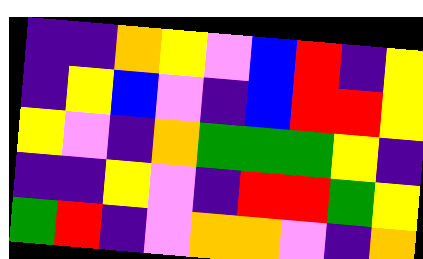[["indigo", "indigo", "orange", "yellow", "violet", "blue", "red", "indigo", "yellow"], ["indigo", "yellow", "blue", "violet", "indigo", "blue", "red", "red", "yellow"], ["yellow", "violet", "indigo", "orange", "green", "green", "green", "yellow", "indigo"], ["indigo", "indigo", "yellow", "violet", "indigo", "red", "red", "green", "yellow"], ["green", "red", "indigo", "violet", "orange", "orange", "violet", "indigo", "orange"]]